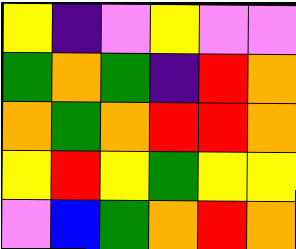[["yellow", "indigo", "violet", "yellow", "violet", "violet"], ["green", "orange", "green", "indigo", "red", "orange"], ["orange", "green", "orange", "red", "red", "orange"], ["yellow", "red", "yellow", "green", "yellow", "yellow"], ["violet", "blue", "green", "orange", "red", "orange"]]